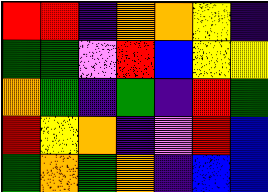[["red", "red", "indigo", "orange", "orange", "yellow", "indigo"], ["green", "green", "violet", "red", "blue", "yellow", "yellow"], ["orange", "green", "indigo", "green", "indigo", "red", "green"], ["red", "yellow", "orange", "indigo", "violet", "red", "blue"], ["green", "orange", "green", "orange", "indigo", "blue", "blue"]]